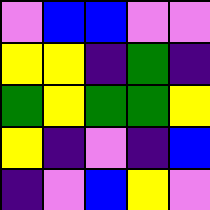[["violet", "blue", "blue", "violet", "violet"], ["yellow", "yellow", "indigo", "green", "indigo"], ["green", "yellow", "green", "green", "yellow"], ["yellow", "indigo", "violet", "indigo", "blue"], ["indigo", "violet", "blue", "yellow", "violet"]]